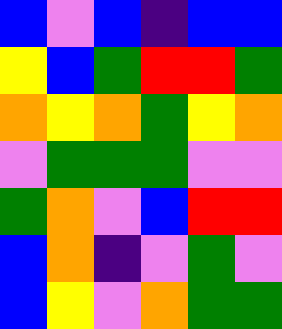[["blue", "violet", "blue", "indigo", "blue", "blue"], ["yellow", "blue", "green", "red", "red", "green"], ["orange", "yellow", "orange", "green", "yellow", "orange"], ["violet", "green", "green", "green", "violet", "violet"], ["green", "orange", "violet", "blue", "red", "red"], ["blue", "orange", "indigo", "violet", "green", "violet"], ["blue", "yellow", "violet", "orange", "green", "green"]]